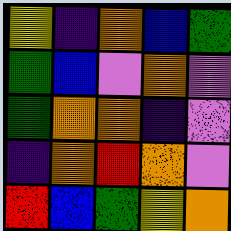[["yellow", "indigo", "orange", "blue", "green"], ["green", "blue", "violet", "orange", "violet"], ["green", "orange", "orange", "indigo", "violet"], ["indigo", "orange", "red", "orange", "violet"], ["red", "blue", "green", "yellow", "orange"]]